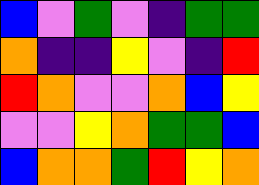[["blue", "violet", "green", "violet", "indigo", "green", "green"], ["orange", "indigo", "indigo", "yellow", "violet", "indigo", "red"], ["red", "orange", "violet", "violet", "orange", "blue", "yellow"], ["violet", "violet", "yellow", "orange", "green", "green", "blue"], ["blue", "orange", "orange", "green", "red", "yellow", "orange"]]